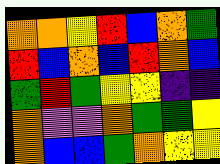[["orange", "orange", "yellow", "red", "blue", "orange", "green"], ["red", "blue", "orange", "blue", "red", "orange", "blue"], ["green", "red", "green", "yellow", "yellow", "indigo", "indigo"], ["orange", "violet", "violet", "orange", "green", "green", "yellow"], ["orange", "blue", "blue", "green", "orange", "yellow", "yellow"]]